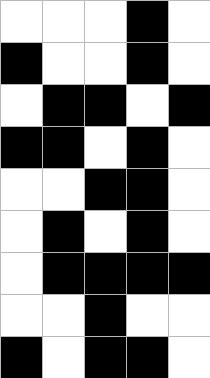[["white", "white", "white", "black", "white"], ["black", "white", "white", "black", "white"], ["white", "black", "black", "white", "black"], ["black", "black", "white", "black", "white"], ["white", "white", "black", "black", "white"], ["white", "black", "white", "black", "white"], ["white", "black", "black", "black", "black"], ["white", "white", "black", "white", "white"], ["black", "white", "black", "black", "white"]]